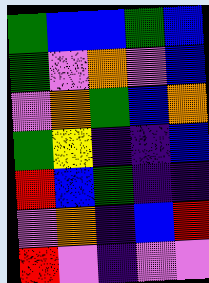[["green", "blue", "blue", "green", "blue"], ["green", "violet", "orange", "violet", "blue"], ["violet", "orange", "green", "blue", "orange"], ["green", "yellow", "indigo", "indigo", "blue"], ["red", "blue", "green", "indigo", "indigo"], ["violet", "orange", "indigo", "blue", "red"], ["red", "violet", "indigo", "violet", "violet"]]